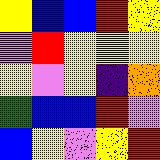[["yellow", "blue", "blue", "red", "yellow"], ["violet", "red", "yellow", "yellow", "yellow"], ["yellow", "violet", "yellow", "indigo", "orange"], ["green", "blue", "blue", "red", "violet"], ["blue", "yellow", "violet", "yellow", "red"]]